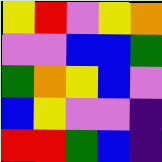[["yellow", "red", "violet", "yellow", "orange"], ["violet", "violet", "blue", "blue", "green"], ["green", "orange", "yellow", "blue", "violet"], ["blue", "yellow", "violet", "violet", "indigo"], ["red", "red", "green", "blue", "indigo"]]